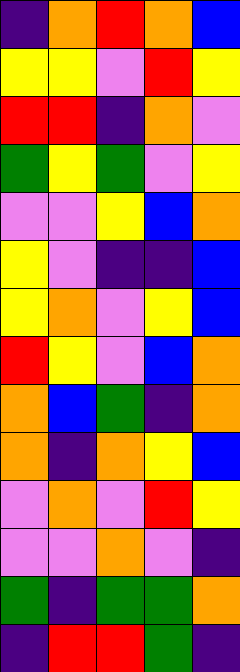[["indigo", "orange", "red", "orange", "blue"], ["yellow", "yellow", "violet", "red", "yellow"], ["red", "red", "indigo", "orange", "violet"], ["green", "yellow", "green", "violet", "yellow"], ["violet", "violet", "yellow", "blue", "orange"], ["yellow", "violet", "indigo", "indigo", "blue"], ["yellow", "orange", "violet", "yellow", "blue"], ["red", "yellow", "violet", "blue", "orange"], ["orange", "blue", "green", "indigo", "orange"], ["orange", "indigo", "orange", "yellow", "blue"], ["violet", "orange", "violet", "red", "yellow"], ["violet", "violet", "orange", "violet", "indigo"], ["green", "indigo", "green", "green", "orange"], ["indigo", "red", "red", "green", "indigo"]]